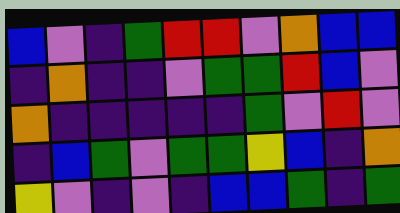[["blue", "violet", "indigo", "green", "red", "red", "violet", "orange", "blue", "blue"], ["indigo", "orange", "indigo", "indigo", "violet", "green", "green", "red", "blue", "violet"], ["orange", "indigo", "indigo", "indigo", "indigo", "indigo", "green", "violet", "red", "violet"], ["indigo", "blue", "green", "violet", "green", "green", "yellow", "blue", "indigo", "orange"], ["yellow", "violet", "indigo", "violet", "indigo", "blue", "blue", "green", "indigo", "green"]]